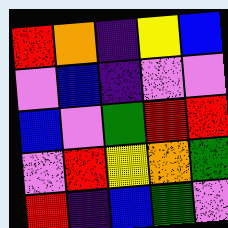[["red", "orange", "indigo", "yellow", "blue"], ["violet", "blue", "indigo", "violet", "violet"], ["blue", "violet", "green", "red", "red"], ["violet", "red", "yellow", "orange", "green"], ["red", "indigo", "blue", "green", "violet"]]